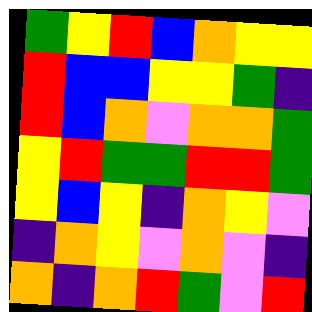[["green", "yellow", "red", "blue", "orange", "yellow", "yellow"], ["red", "blue", "blue", "yellow", "yellow", "green", "indigo"], ["red", "blue", "orange", "violet", "orange", "orange", "green"], ["yellow", "red", "green", "green", "red", "red", "green"], ["yellow", "blue", "yellow", "indigo", "orange", "yellow", "violet"], ["indigo", "orange", "yellow", "violet", "orange", "violet", "indigo"], ["orange", "indigo", "orange", "red", "green", "violet", "red"]]